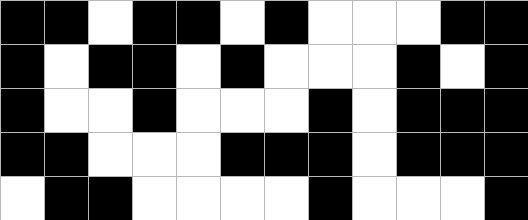[["black", "black", "white", "black", "black", "white", "black", "white", "white", "white", "black", "black"], ["black", "white", "black", "black", "white", "black", "white", "white", "white", "black", "white", "black"], ["black", "white", "white", "black", "white", "white", "white", "black", "white", "black", "black", "black"], ["black", "black", "white", "white", "white", "black", "black", "black", "white", "black", "black", "black"], ["white", "black", "black", "white", "white", "white", "white", "black", "white", "white", "white", "black"]]